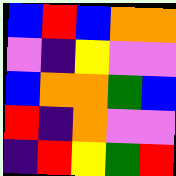[["blue", "red", "blue", "orange", "orange"], ["violet", "indigo", "yellow", "violet", "violet"], ["blue", "orange", "orange", "green", "blue"], ["red", "indigo", "orange", "violet", "violet"], ["indigo", "red", "yellow", "green", "red"]]